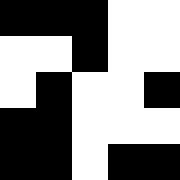[["black", "black", "black", "white", "white"], ["white", "white", "black", "white", "white"], ["white", "black", "white", "white", "black"], ["black", "black", "white", "white", "white"], ["black", "black", "white", "black", "black"]]